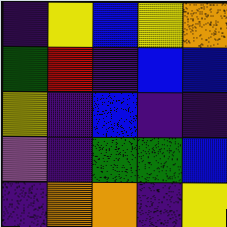[["indigo", "yellow", "blue", "yellow", "orange"], ["green", "red", "indigo", "blue", "blue"], ["yellow", "indigo", "blue", "indigo", "indigo"], ["violet", "indigo", "green", "green", "blue"], ["indigo", "orange", "orange", "indigo", "yellow"]]